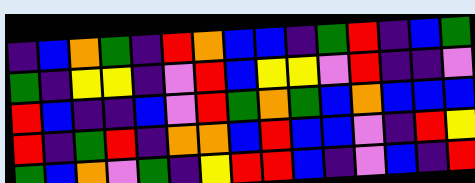[["indigo", "blue", "orange", "green", "indigo", "red", "orange", "blue", "blue", "indigo", "green", "red", "indigo", "blue", "green"], ["green", "indigo", "yellow", "yellow", "indigo", "violet", "red", "blue", "yellow", "yellow", "violet", "red", "indigo", "indigo", "violet"], ["red", "blue", "indigo", "indigo", "blue", "violet", "red", "green", "orange", "green", "blue", "orange", "blue", "blue", "blue"], ["red", "indigo", "green", "red", "indigo", "orange", "orange", "blue", "red", "blue", "blue", "violet", "indigo", "red", "yellow"], ["green", "blue", "orange", "violet", "green", "indigo", "yellow", "red", "red", "blue", "indigo", "violet", "blue", "indigo", "red"]]